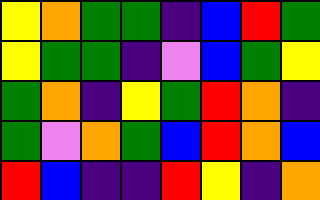[["yellow", "orange", "green", "green", "indigo", "blue", "red", "green"], ["yellow", "green", "green", "indigo", "violet", "blue", "green", "yellow"], ["green", "orange", "indigo", "yellow", "green", "red", "orange", "indigo"], ["green", "violet", "orange", "green", "blue", "red", "orange", "blue"], ["red", "blue", "indigo", "indigo", "red", "yellow", "indigo", "orange"]]